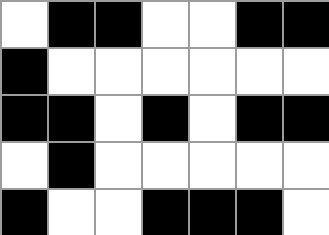[["white", "black", "black", "white", "white", "black", "black"], ["black", "white", "white", "white", "white", "white", "white"], ["black", "black", "white", "black", "white", "black", "black"], ["white", "black", "white", "white", "white", "white", "white"], ["black", "white", "white", "black", "black", "black", "white"]]